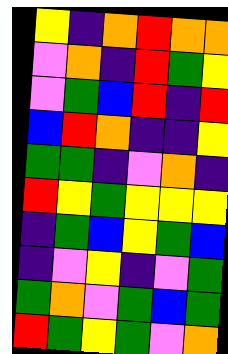[["yellow", "indigo", "orange", "red", "orange", "orange"], ["violet", "orange", "indigo", "red", "green", "yellow"], ["violet", "green", "blue", "red", "indigo", "red"], ["blue", "red", "orange", "indigo", "indigo", "yellow"], ["green", "green", "indigo", "violet", "orange", "indigo"], ["red", "yellow", "green", "yellow", "yellow", "yellow"], ["indigo", "green", "blue", "yellow", "green", "blue"], ["indigo", "violet", "yellow", "indigo", "violet", "green"], ["green", "orange", "violet", "green", "blue", "green"], ["red", "green", "yellow", "green", "violet", "orange"]]